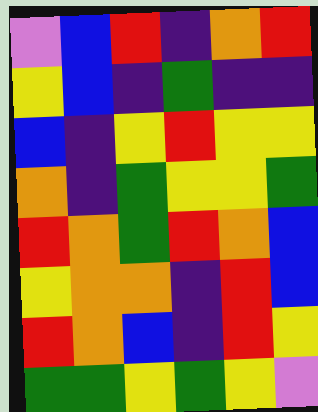[["violet", "blue", "red", "indigo", "orange", "red"], ["yellow", "blue", "indigo", "green", "indigo", "indigo"], ["blue", "indigo", "yellow", "red", "yellow", "yellow"], ["orange", "indigo", "green", "yellow", "yellow", "green"], ["red", "orange", "green", "red", "orange", "blue"], ["yellow", "orange", "orange", "indigo", "red", "blue"], ["red", "orange", "blue", "indigo", "red", "yellow"], ["green", "green", "yellow", "green", "yellow", "violet"]]